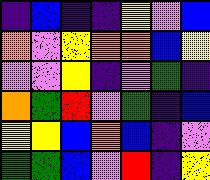[["indigo", "blue", "indigo", "indigo", "yellow", "violet", "blue"], ["orange", "violet", "yellow", "orange", "orange", "blue", "yellow"], ["violet", "violet", "yellow", "indigo", "violet", "green", "indigo"], ["orange", "green", "red", "violet", "green", "indigo", "blue"], ["yellow", "yellow", "blue", "orange", "blue", "indigo", "violet"], ["green", "green", "blue", "violet", "red", "indigo", "yellow"]]